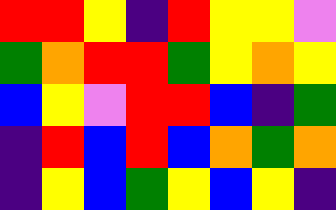[["red", "red", "yellow", "indigo", "red", "yellow", "yellow", "violet"], ["green", "orange", "red", "red", "green", "yellow", "orange", "yellow"], ["blue", "yellow", "violet", "red", "red", "blue", "indigo", "green"], ["indigo", "red", "blue", "red", "blue", "orange", "green", "orange"], ["indigo", "yellow", "blue", "green", "yellow", "blue", "yellow", "indigo"]]